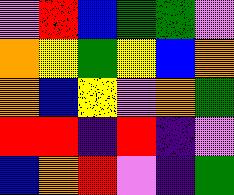[["violet", "red", "blue", "green", "green", "violet"], ["orange", "yellow", "green", "yellow", "blue", "orange"], ["orange", "blue", "yellow", "violet", "orange", "green"], ["red", "red", "indigo", "red", "indigo", "violet"], ["blue", "orange", "red", "violet", "indigo", "green"]]